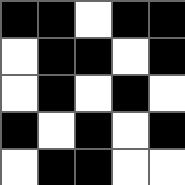[["black", "black", "white", "black", "black"], ["white", "black", "black", "white", "black"], ["white", "black", "white", "black", "white"], ["black", "white", "black", "white", "black"], ["white", "black", "black", "white", "white"]]